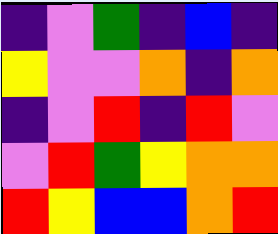[["indigo", "violet", "green", "indigo", "blue", "indigo"], ["yellow", "violet", "violet", "orange", "indigo", "orange"], ["indigo", "violet", "red", "indigo", "red", "violet"], ["violet", "red", "green", "yellow", "orange", "orange"], ["red", "yellow", "blue", "blue", "orange", "red"]]